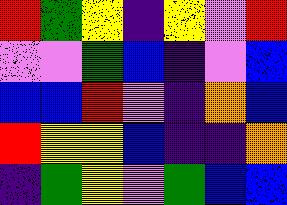[["red", "green", "yellow", "indigo", "yellow", "violet", "red"], ["violet", "violet", "green", "blue", "indigo", "violet", "blue"], ["blue", "blue", "red", "violet", "indigo", "orange", "blue"], ["red", "yellow", "yellow", "blue", "indigo", "indigo", "orange"], ["indigo", "green", "yellow", "violet", "green", "blue", "blue"]]